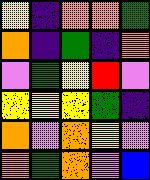[["yellow", "indigo", "orange", "orange", "green"], ["orange", "indigo", "green", "indigo", "orange"], ["violet", "green", "yellow", "red", "violet"], ["yellow", "yellow", "yellow", "green", "indigo"], ["orange", "violet", "orange", "yellow", "violet"], ["orange", "green", "orange", "violet", "blue"]]